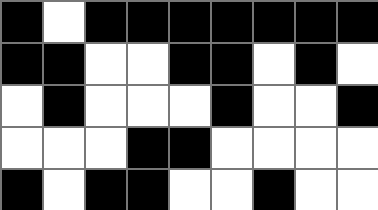[["black", "white", "black", "black", "black", "black", "black", "black", "black"], ["black", "black", "white", "white", "black", "black", "white", "black", "white"], ["white", "black", "white", "white", "white", "black", "white", "white", "black"], ["white", "white", "white", "black", "black", "white", "white", "white", "white"], ["black", "white", "black", "black", "white", "white", "black", "white", "white"]]